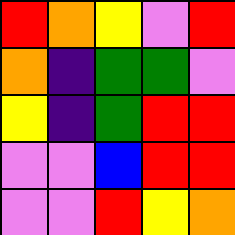[["red", "orange", "yellow", "violet", "red"], ["orange", "indigo", "green", "green", "violet"], ["yellow", "indigo", "green", "red", "red"], ["violet", "violet", "blue", "red", "red"], ["violet", "violet", "red", "yellow", "orange"]]